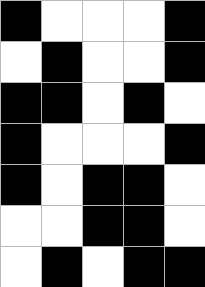[["black", "white", "white", "white", "black"], ["white", "black", "white", "white", "black"], ["black", "black", "white", "black", "white"], ["black", "white", "white", "white", "black"], ["black", "white", "black", "black", "white"], ["white", "white", "black", "black", "white"], ["white", "black", "white", "black", "black"]]